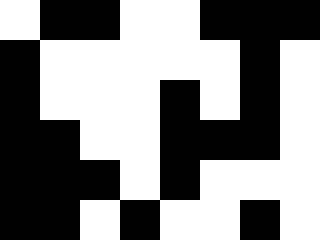[["white", "black", "black", "white", "white", "black", "black", "black"], ["black", "white", "white", "white", "white", "white", "black", "white"], ["black", "white", "white", "white", "black", "white", "black", "white"], ["black", "black", "white", "white", "black", "black", "black", "white"], ["black", "black", "black", "white", "black", "white", "white", "white"], ["black", "black", "white", "black", "white", "white", "black", "white"]]